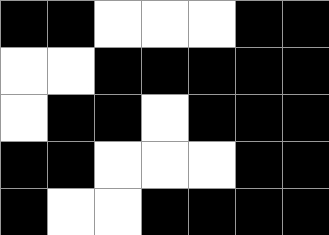[["black", "black", "white", "white", "white", "black", "black"], ["white", "white", "black", "black", "black", "black", "black"], ["white", "black", "black", "white", "black", "black", "black"], ["black", "black", "white", "white", "white", "black", "black"], ["black", "white", "white", "black", "black", "black", "black"]]